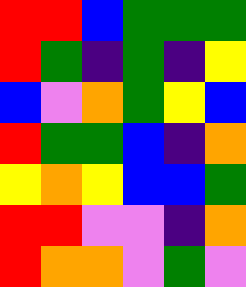[["red", "red", "blue", "green", "green", "green"], ["red", "green", "indigo", "green", "indigo", "yellow"], ["blue", "violet", "orange", "green", "yellow", "blue"], ["red", "green", "green", "blue", "indigo", "orange"], ["yellow", "orange", "yellow", "blue", "blue", "green"], ["red", "red", "violet", "violet", "indigo", "orange"], ["red", "orange", "orange", "violet", "green", "violet"]]